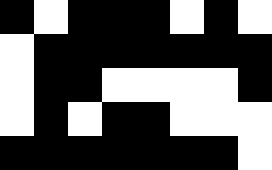[["black", "white", "black", "black", "black", "white", "black", "white"], ["white", "black", "black", "black", "black", "black", "black", "black"], ["white", "black", "black", "white", "white", "white", "white", "black"], ["white", "black", "white", "black", "black", "white", "white", "white"], ["black", "black", "black", "black", "black", "black", "black", "white"]]